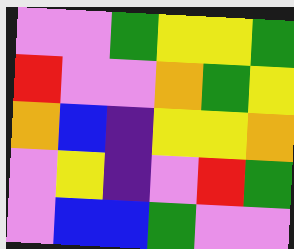[["violet", "violet", "green", "yellow", "yellow", "green"], ["red", "violet", "violet", "orange", "green", "yellow"], ["orange", "blue", "indigo", "yellow", "yellow", "orange"], ["violet", "yellow", "indigo", "violet", "red", "green"], ["violet", "blue", "blue", "green", "violet", "violet"]]